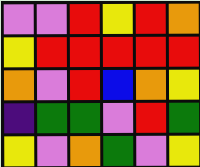[["violet", "violet", "red", "yellow", "red", "orange"], ["yellow", "red", "red", "red", "red", "red"], ["orange", "violet", "red", "blue", "orange", "yellow"], ["indigo", "green", "green", "violet", "red", "green"], ["yellow", "violet", "orange", "green", "violet", "yellow"]]